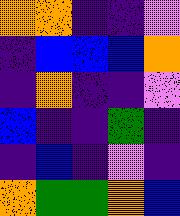[["orange", "orange", "indigo", "indigo", "violet"], ["indigo", "blue", "blue", "blue", "orange"], ["indigo", "orange", "indigo", "indigo", "violet"], ["blue", "indigo", "indigo", "green", "indigo"], ["indigo", "blue", "indigo", "violet", "indigo"], ["orange", "green", "green", "orange", "blue"]]